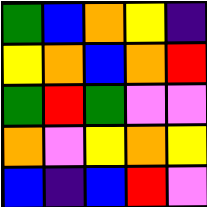[["green", "blue", "orange", "yellow", "indigo"], ["yellow", "orange", "blue", "orange", "red"], ["green", "red", "green", "violet", "violet"], ["orange", "violet", "yellow", "orange", "yellow"], ["blue", "indigo", "blue", "red", "violet"]]